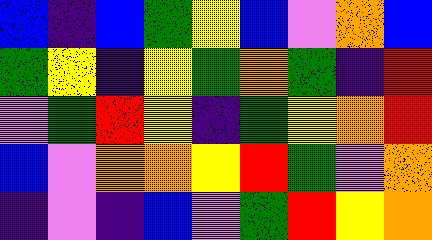[["blue", "indigo", "blue", "green", "yellow", "blue", "violet", "orange", "blue"], ["green", "yellow", "indigo", "yellow", "green", "orange", "green", "indigo", "red"], ["violet", "green", "red", "yellow", "indigo", "green", "yellow", "orange", "red"], ["blue", "violet", "orange", "orange", "yellow", "red", "green", "violet", "orange"], ["indigo", "violet", "indigo", "blue", "violet", "green", "red", "yellow", "orange"]]